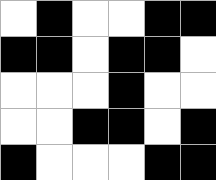[["white", "black", "white", "white", "black", "black"], ["black", "black", "white", "black", "black", "white"], ["white", "white", "white", "black", "white", "white"], ["white", "white", "black", "black", "white", "black"], ["black", "white", "white", "white", "black", "black"]]